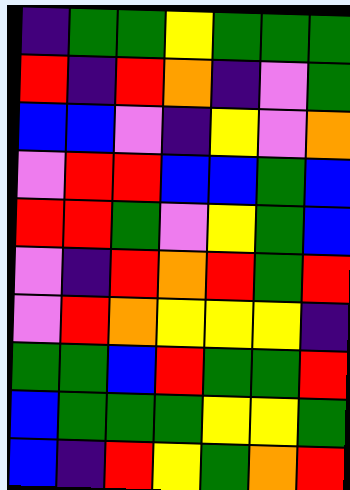[["indigo", "green", "green", "yellow", "green", "green", "green"], ["red", "indigo", "red", "orange", "indigo", "violet", "green"], ["blue", "blue", "violet", "indigo", "yellow", "violet", "orange"], ["violet", "red", "red", "blue", "blue", "green", "blue"], ["red", "red", "green", "violet", "yellow", "green", "blue"], ["violet", "indigo", "red", "orange", "red", "green", "red"], ["violet", "red", "orange", "yellow", "yellow", "yellow", "indigo"], ["green", "green", "blue", "red", "green", "green", "red"], ["blue", "green", "green", "green", "yellow", "yellow", "green"], ["blue", "indigo", "red", "yellow", "green", "orange", "red"]]